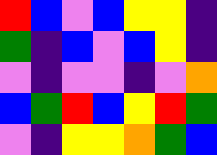[["red", "blue", "violet", "blue", "yellow", "yellow", "indigo"], ["green", "indigo", "blue", "violet", "blue", "yellow", "indigo"], ["violet", "indigo", "violet", "violet", "indigo", "violet", "orange"], ["blue", "green", "red", "blue", "yellow", "red", "green"], ["violet", "indigo", "yellow", "yellow", "orange", "green", "blue"]]